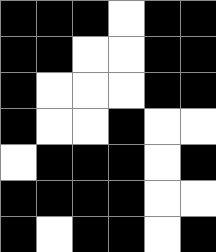[["black", "black", "black", "white", "black", "black"], ["black", "black", "white", "white", "black", "black"], ["black", "white", "white", "white", "black", "black"], ["black", "white", "white", "black", "white", "white"], ["white", "black", "black", "black", "white", "black"], ["black", "black", "black", "black", "white", "white"], ["black", "white", "black", "black", "white", "black"]]